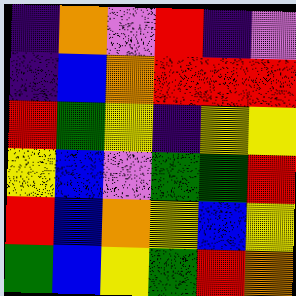[["indigo", "orange", "violet", "red", "indigo", "violet"], ["indigo", "blue", "orange", "red", "red", "red"], ["red", "green", "yellow", "indigo", "yellow", "yellow"], ["yellow", "blue", "violet", "green", "green", "red"], ["red", "blue", "orange", "yellow", "blue", "yellow"], ["green", "blue", "yellow", "green", "red", "orange"]]